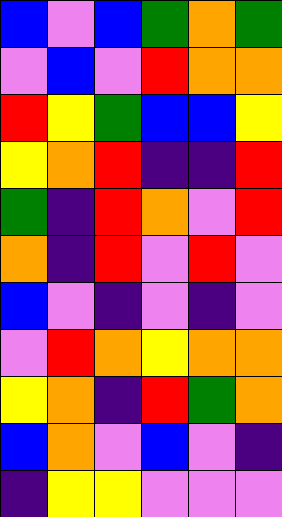[["blue", "violet", "blue", "green", "orange", "green"], ["violet", "blue", "violet", "red", "orange", "orange"], ["red", "yellow", "green", "blue", "blue", "yellow"], ["yellow", "orange", "red", "indigo", "indigo", "red"], ["green", "indigo", "red", "orange", "violet", "red"], ["orange", "indigo", "red", "violet", "red", "violet"], ["blue", "violet", "indigo", "violet", "indigo", "violet"], ["violet", "red", "orange", "yellow", "orange", "orange"], ["yellow", "orange", "indigo", "red", "green", "orange"], ["blue", "orange", "violet", "blue", "violet", "indigo"], ["indigo", "yellow", "yellow", "violet", "violet", "violet"]]